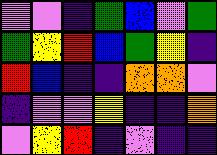[["violet", "violet", "indigo", "green", "blue", "violet", "green"], ["green", "yellow", "red", "blue", "green", "yellow", "indigo"], ["red", "blue", "indigo", "indigo", "orange", "orange", "violet"], ["indigo", "violet", "violet", "yellow", "indigo", "indigo", "orange"], ["violet", "yellow", "red", "indigo", "violet", "indigo", "indigo"]]